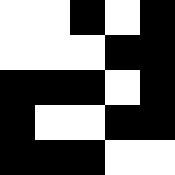[["white", "white", "black", "white", "black"], ["white", "white", "white", "black", "black"], ["black", "black", "black", "white", "black"], ["black", "white", "white", "black", "black"], ["black", "black", "black", "white", "white"]]